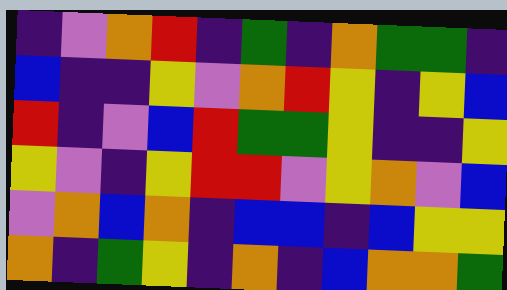[["indigo", "violet", "orange", "red", "indigo", "green", "indigo", "orange", "green", "green", "indigo"], ["blue", "indigo", "indigo", "yellow", "violet", "orange", "red", "yellow", "indigo", "yellow", "blue"], ["red", "indigo", "violet", "blue", "red", "green", "green", "yellow", "indigo", "indigo", "yellow"], ["yellow", "violet", "indigo", "yellow", "red", "red", "violet", "yellow", "orange", "violet", "blue"], ["violet", "orange", "blue", "orange", "indigo", "blue", "blue", "indigo", "blue", "yellow", "yellow"], ["orange", "indigo", "green", "yellow", "indigo", "orange", "indigo", "blue", "orange", "orange", "green"]]